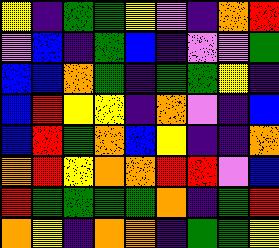[["yellow", "indigo", "green", "green", "yellow", "violet", "indigo", "orange", "red"], ["violet", "blue", "indigo", "green", "blue", "indigo", "violet", "violet", "green"], ["blue", "blue", "orange", "green", "indigo", "green", "green", "yellow", "indigo"], ["blue", "red", "yellow", "yellow", "indigo", "orange", "violet", "indigo", "blue"], ["blue", "red", "green", "orange", "blue", "yellow", "indigo", "indigo", "orange"], ["orange", "red", "yellow", "orange", "orange", "red", "red", "violet", "blue"], ["red", "green", "green", "green", "green", "orange", "indigo", "green", "red"], ["orange", "yellow", "indigo", "orange", "orange", "indigo", "green", "green", "yellow"]]